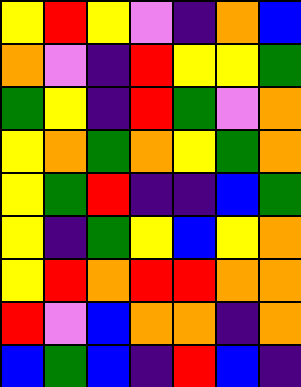[["yellow", "red", "yellow", "violet", "indigo", "orange", "blue"], ["orange", "violet", "indigo", "red", "yellow", "yellow", "green"], ["green", "yellow", "indigo", "red", "green", "violet", "orange"], ["yellow", "orange", "green", "orange", "yellow", "green", "orange"], ["yellow", "green", "red", "indigo", "indigo", "blue", "green"], ["yellow", "indigo", "green", "yellow", "blue", "yellow", "orange"], ["yellow", "red", "orange", "red", "red", "orange", "orange"], ["red", "violet", "blue", "orange", "orange", "indigo", "orange"], ["blue", "green", "blue", "indigo", "red", "blue", "indigo"]]